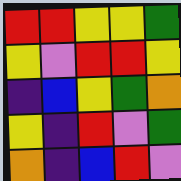[["red", "red", "yellow", "yellow", "green"], ["yellow", "violet", "red", "red", "yellow"], ["indigo", "blue", "yellow", "green", "orange"], ["yellow", "indigo", "red", "violet", "green"], ["orange", "indigo", "blue", "red", "violet"]]